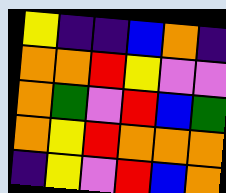[["yellow", "indigo", "indigo", "blue", "orange", "indigo"], ["orange", "orange", "red", "yellow", "violet", "violet"], ["orange", "green", "violet", "red", "blue", "green"], ["orange", "yellow", "red", "orange", "orange", "orange"], ["indigo", "yellow", "violet", "red", "blue", "orange"]]